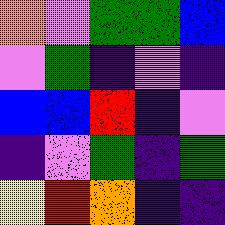[["orange", "violet", "green", "green", "blue"], ["violet", "green", "indigo", "violet", "indigo"], ["blue", "blue", "red", "indigo", "violet"], ["indigo", "violet", "green", "indigo", "green"], ["yellow", "red", "orange", "indigo", "indigo"]]